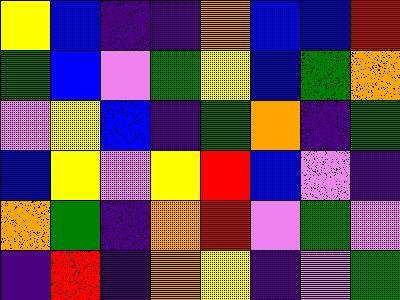[["yellow", "blue", "indigo", "indigo", "orange", "blue", "blue", "red"], ["green", "blue", "violet", "green", "yellow", "blue", "green", "orange"], ["violet", "yellow", "blue", "indigo", "green", "orange", "indigo", "green"], ["blue", "yellow", "violet", "yellow", "red", "blue", "violet", "indigo"], ["orange", "green", "indigo", "orange", "red", "violet", "green", "violet"], ["indigo", "red", "indigo", "orange", "yellow", "indigo", "violet", "green"]]